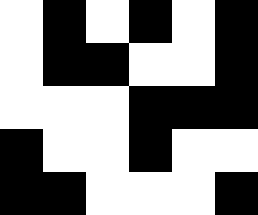[["white", "black", "white", "black", "white", "black"], ["white", "black", "black", "white", "white", "black"], ["white", "white", "white", "black", "black", "black"], ["black", "white", "white", "black", "white", "white"], ["black", "black", "white", "white", "white", "black"]]